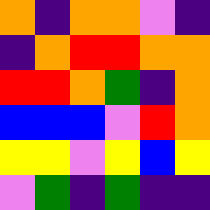[["orange", "indigo", "orange", "orange", "violet", "indigo"], ["indigo", "orange", "red", "red", "orange", "orange"], ["red", "red", "orange", "green", "indigo", "orange"], ["blue", "blue", "blue", "violet", "red", "orange"], ["yellow", "yellow", "violet", "yellow", "blue", "yellow"], ["violet", "green", "indigo", "green", "indigo", "indigo"]]